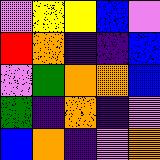[["violet", "yellow", "yellow", "blue", "violet"], ["red", "orange", "indigo", "indigo", "blue"], ["violet", "green", "orange", "orange", "blue"], ["green", "indigo", "orange", "indigo", "violet"], ["blue", "orange", "indigo", "violet", "orange"]]